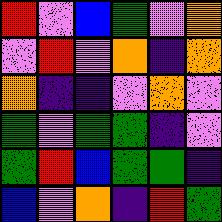[["red", "violet", "blue", "green", "violet", "orange"], ["violet", "red", "violet", "orange", "indigo", "orange"], ["orange", "indigo", "indigo", "violet", "orange", "violet"], ["green", "violet", "green", "green", "indigo", "violet"], ["green", "red", "blue", "green", "green", "indigo"], ["blue", "violet", "orange", "indigo", "red", "green"]]